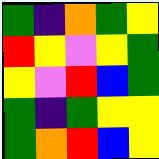[["green", "indigo", "orange", "green", "yellow"], ["red", "yellow", "violet", "yellow", "green"], ["yellow", "violet", "red", "blue", "green"], ["green", "indigo", "green", "yellow", "yellow"], ["green", "orange", "red", "blue", "yellow"]]